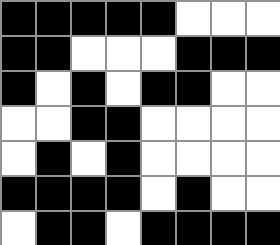[["black", "black", "black", "black", "black", "white", "white", "white"], ["black", "black", "white", "white", "white", "black", "black", "black"], ["black", "white", "black", "white", "black", "black", "white", "white"], ["white", "white", "black", "black", "white", "white", "white", "white"], ["white", "black", "white", "black", "white", "white", "white", "white"], ["black", "black", "black", "black", "white", "black", "white", "white"], ["white", "black", "black", "white", "black", "black", "black", "black"]]